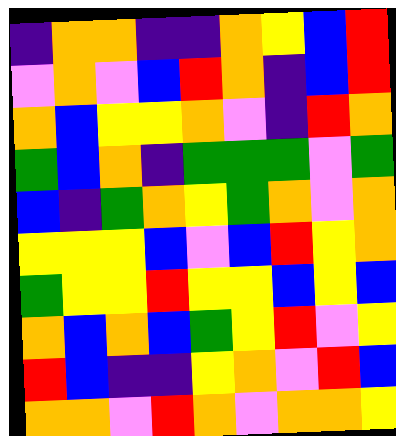[["indigo", "orange", "orange", "indigo", "indigo", "orange", "yellow", "blue", "red"], ["violet", "orange", "violet", "blue", "red", "orange", "indigo", "blue", "red"], ["orange", "blue", "yellow", "yellow", "orange", "violet", "indigo", "red", "orange"], ["green", "blue", "orange", "indigo", "green", "green", "green", "violet", "green"], ["blue", "indigo", "green", "orange", "yellow", "green", "orange", "violet", "orange"], ["yellow", "yellow", "yellow", "blue", "violet", "blue", "red", "yellow", "orange"], ["green", "yellow", "yellow", "red", "yellow", "yellow", "blue", "yellow", "blue"], ["orange", "blue", "orange", "blue", "green", "yellow", "red", "violet", "yellow"], ["red", "blue", "indigo", "indigo", "yellow", "orange", "violet", "red", "blue"], ["orange", "orange", "violet", "red", "orange", "violet", "orange", "orange", "yellow"]]